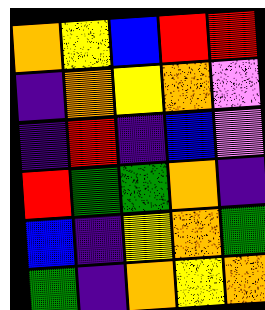[["orange", "yellow", "blue", "red", "red"], ["indigo", "orange", "yellow", "orange", "violet"], ["indigo", "red", "indigo", "blue", "violet"], ["red", "green", "green", "orange", "indigo"], ["blue", "indigo", "yellow", "orange", "green"], ["green", "indigo", "orange", "yellow", "orange"]]